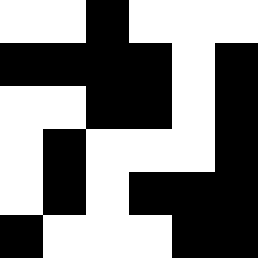[["white", "white", "black", "white", "white", "white"], ["black", "black", "black", "black", "white", "black"], ["white", "white", "black", "black", "white", "black"], ["white", "black", "white", "white", "white", "black"], ["white", "black", "white", "black", "black", "black"], ["black", "white", "white", "white", "black", "black"]]